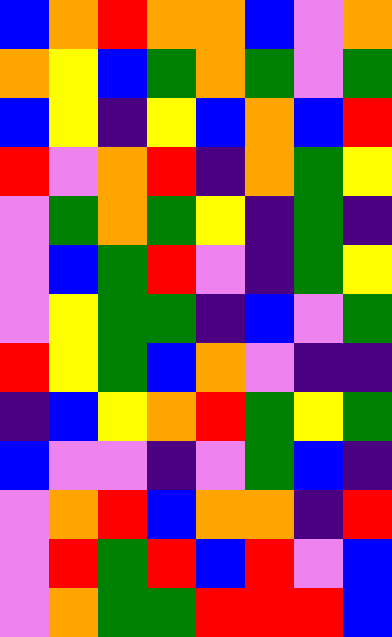[["blue", "orange", "red", "orange", "orange", "blue", "violet", "orange"], ["orange", "yellow", "blue", "green", "orange", "green", "violet", "green"], ["blue", "yellow", "indigo", "yellow", "blue", "orange", "blue", "red"], ["red", "violet", "orange", "red", "indigo", "orange", "green", "yellow"], ["violet", "green", "orange", "green", "yellow", "indigo", "green", "indigo"], ["violet", "blue", "green", "red", "violet", "indigo", "green", "yellow"], ["violet", "yellow", "green", "green", "indigo", "blue", "violet", "green"], ["red", "yellow", "green", "blue", "orange", "violet", "indigo", "indigo"], ["indigo", "blue", "yellow", "orange", "red", "green", "yellow", "green"], ["blue", "violet", "violet", "indigo", "violet", "green", "blue", "indigo"], ["violet", "orange", "red", "blue", "orange", "orange", "indigo", "red"], ["violet", "red", "green", "red", "blue", "red", "violet", "blue"], ["violet", "orange", "green", "green", "red", "red", "red", "blue"]]